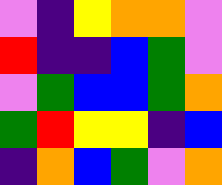[["violet", "indigo", "yellow", "orange", "orange", "violet"], ["red", "indigo", "indigo", "blue", "green", "violet"], ["violet", "green", "blue", "blue", "green", "orange"], ["green", "red", "yellow", "yellow", "indigo", "blue"], ["indigo", "orange", "blue", "green", "violet", "orange"]]